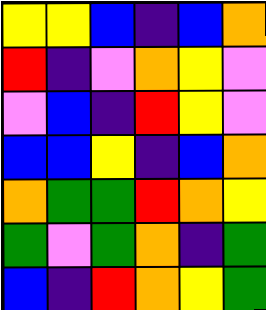[["yellow", "yellow", "blue", "indigo", "blue", "orange"], ["red", "indigo", "violet", "orange", "yellow", "violet"], ["violet", "blue", "indigo", "red", "yellow", "violet"], ["blue", "blue", "yellow", "indigo", "blue", "orange"], ["orange", "green", "green", "red", "orange", "yellow"], ["green", "violet", "green", "orange", "indigo", "green"], ["blue", "indigo", "red", "orange", "yellow", "green"]]